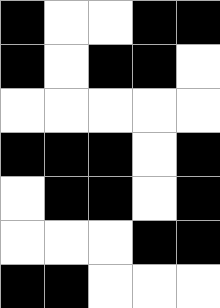[["black", "white", "white", "black", "black"], ["black", "white", "black", "black", "white"], ["white", "white", "white", "white", "white"], ["black", "black", "black", "white", "black"], ["white", "black", "black", "white", "black"], ["white", "white", "white", "black", "black"], ["black", "black", "white", "white", "white"]]